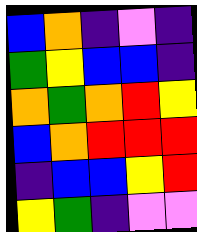[["blue", "orange", "indigo", "violet", "indigo"], ["green", "yellow", "blue", "blue", "indigo"], ["orange", "green", "orange", "red", "yellow"], ["blue", "orange", "red", "red", "red"], ["indigo", "blue", "blue", "yellow", "red"], ["yellow", "green", "indigo", "violet", "violet"]]